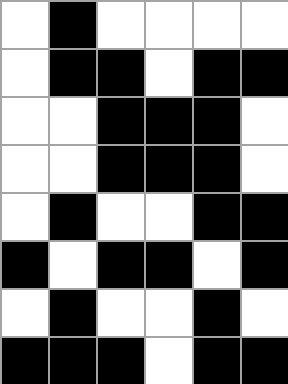[["white", "black", "white", "white", "white", "white"], ["white", "black", "black", "white", "black", "black"], ["white", "white", "black", "black", "black", "white"], ["white", "white", "black", "black", "black", "white"], ["white", "black", "white", "white", "black", "black"], ["black", "white", "black", "black", "white", "black"], ["white", "black", "white", "white", "black", "white"], ["black", "black", "black", "white", "black", "black"]]